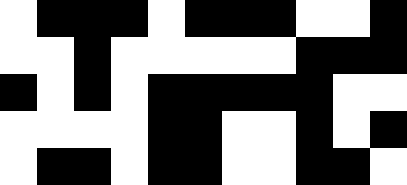[["white", "black", "black", "black", "white", "black", "black", "black", "white", "white", "black"], ["white", "white", "black", "white", "white", "white", "white", "white", "black", "black", "black"], ["black", "white", "black", "white", "black", "black", "black", "black", "black", "white", "white"], ["white", "white", "white", "white", "black", "black", "white", "white", "black", "white", "black"], ["white", "black", "black", "white", "black", "black", "white", "white", "black", "black", "white"]]